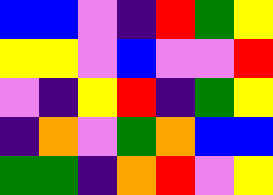[["blue", "blue", "violet", "indigo", "red", "green", "yellow"], ["yellow", "yellow", "violet", "blue", "violet", "violet", "red"], ["violet", "indigo", "yellow", "red", "indigo", "green", "yellow"], ["indigo", "orange", "violet", "green", "orange", "blue", "blue"], ["green", "green", "indigo", "orange", "red", "violet", "yellow"]]